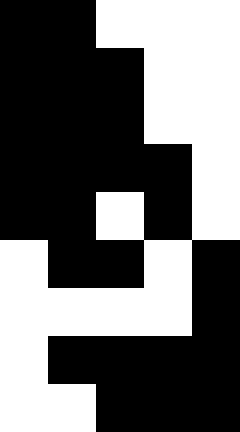[["black", "black", "white", "white", "white"], ["black", "black", "black", "white", "white"], ["black", "black", "black", "white", "white"], ["black", "black", "black", "black", "white"], ["black", "black", "white", "black", "white"], ["white", "black", "black", "white", "black"], ["white", "white", "white", "white", "black"], ["white", "black", "black", "black", "black"], ["white", "white", "black", "black", "black"]]